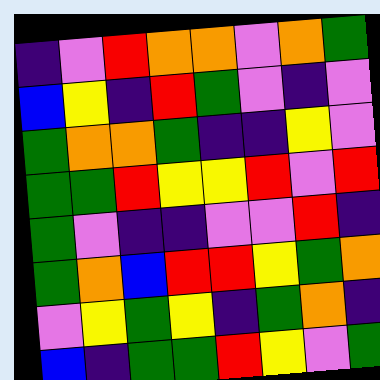[["indigo", "violet", "red", "orange", "orange", "violet", "orange", "green"], ["blue", "yellow", "indigo", "red", "green", "violet", "indigo", "violet"], ["green", "orange", "orange", "green", "indigo", "indigo", "yellow", "violet"], ["green", "green", "red", "yellow", "yellow", "red", "violet", "red"], ["green", "violet", "indigo", "indigo", "violet", "violet", "red", "indigo"], ["green", "orange", "blue", "red", "red", "yellow", "green", "orange"], ["violet", "yellow", "green", "yellow", "indigo", "green", "orange", "indigo"], ["blue", "indigo", "green", "green", "red", "yellow", "violet", "green"]]